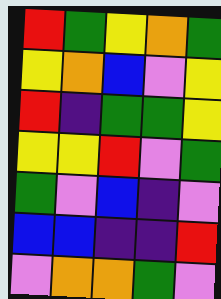[["red", "green", "yellow", "orange", "green"], ["yellow", "orange", "blue", "violet", "yellow"], ["red", "indigo", "green", "green", "yellow"], ["yellow", "yellow", "red", "violet", "green"], ["green", "violet", "blue", "indigo", "violet"], ["blue", "blue", "indigo", "indigo", "red"], ["violet", "orange", "orange", "green", "violet"]]